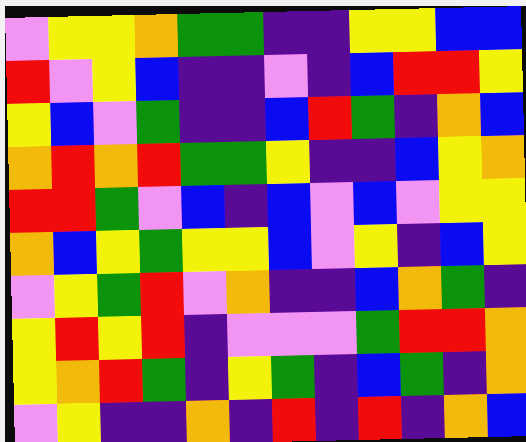[["violet", "yellow", "yellow", "orange", "green", "green", "indigo", "indigo", "yellow", "yellow", "blue", "blue"], ["red", "violet", "yellow", "blue", "indigo", "indigo", "violet", "indigo", "blue", "red", "red", "yellow"], ["yellow", "blue", "violet", "green", "indigo", "indigo", "blue", "red", "green", "indigo", "orange", "blue"], ["orange", "red", "orange", "red", "green", "green", "yellow", "indigo", "indigo", "blue", "yellow", "orange"], ["red", "red", "green", "violet", "blue", "indigo", "blue", "violet", "blue", "violet", "yellow", "yellow"], ["orange", "blue", "yellow", "green", "yellow", "yellow", "blue", "violet", "yellow", "indigo", "blue", "yellow"], ["violet", "yellow", "green", "red", "violet", "orange", "indigo", "indigo", "blue", "orange", "green", "indigo"], ["yellow", "red", "yellow", "red", "indigo", "violet", "violet", "violet", "green", "red", "red", "orange"], ["yellow", "orange", "red", "green", "indigo", "yellow", "green", "indigo", "blue", "green", "indigo", "orange"], ["violet", "yellow", "indigo", "indigo", "orange", "indigo", "red", "indigo", "red", "indigo", "orange", "blue"]]